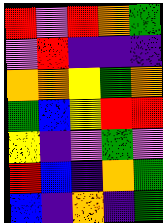[["red", "violet", "red", "orange", "green"], ["violet", "red", "indigo", "indigo", "indigo"], ["orange", "orange", "yellow", "green", "orange"], ["green", "blue", "yellow", "red", "red"], ["yellow", "indigo", "violet", "green", "violet"], ["red", "blue", "indigo", "orange", "green"], ["blue", "indigo", "orange", "indigo", "green"]]